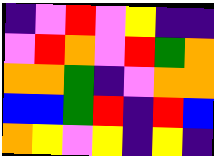[["indigo", "violet", "red", "violet", "yellow", "indigo", "indigo"], ["violet", "red", "orange", "violet", "red", "green", "orange"], ["orange", "orange", "green", "indigo", "violet", "orange", "orange"], ["blue", "blue", "green", "red", "indigo", "red", "blue"], ["orange", "yellow", "violet", "yellow", "indigo", "yellow", "indigo"]]